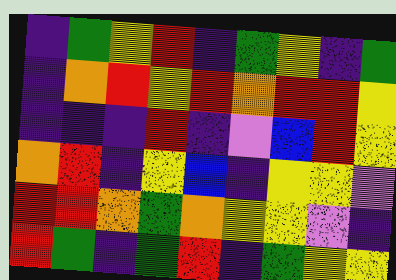[["indigo", "green", "yellow", "red", "indigo", "green", "yellow", "indigo", "green"], ["indigo", "orange", "red", "yellow", "red", "orange", "red", "red", "yellow"], ["indigo", "indigo", "indigo", "red", "indigo", "violet", "blue", "red", "yellow"], ["orange", "red", "indigo", "yellow", "blue", "indigo", "yellow", "yellow", "violet"], ["red", "red", "orange", "green", "orange", "yellow", "yellow", "violet", "indigo"], ["red", "green", "indigo", "green", "red", "indigo", "green", "yellow", "yellow"]]